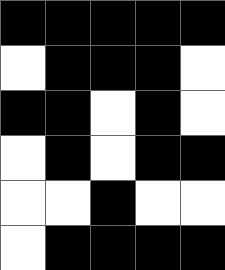[["black", "black", "black", "black", "black"], ["white", "black", "black", "black", "white"], ["black", "black", "white", "black", "white"], ["white", "black", "white", "black", "black"], ["white", "white", "black", "white", "white"], ["white", "black", "black", "black", "black"]]